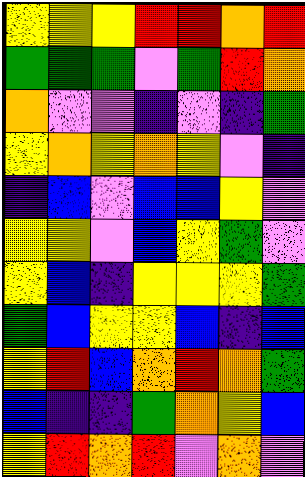[["yellow", "yellow", "yellow", "red", "red", "orange", "red"], ["green", "green", "green", "violet", "green", "red", "orange"], ["orange", "violet", "violet", "indigo", "violet", "indigo", "green"], ["yellow", "orange", "yellow", "orange", "yellow", "violet", "indigo"], ["indigo", "blue", "violet", "blue", "blue", "yellow", "violet"], ["yellow", "yellow", "violet", "blue", "yellow", "green", "violet"], ["yellow", "blue", "indigo", "yellow", "yellow", "yellow", "green"], ["green", "blue", "yellow", "yellow", "blue", "indigo", "blue"], ["yellow", "red", "blue", "orange", "red", "orange", "green"], ["blue", "indigo", "indigo", "green", "orange", "yellow", "blue"], ["yellow", "red", "orange", "red", "violet", "orange", "violet"]]